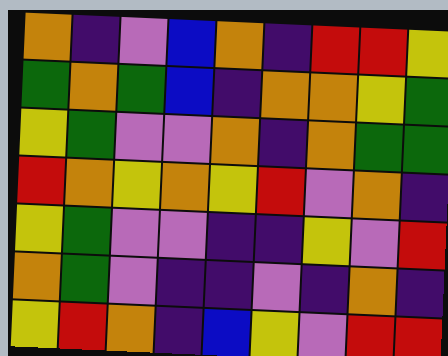[["orange", "indigo", "violet", "blue", "orange", "indigo", "red", "red", "yellow"], ["green", "orange", "green", "blue", "indigo", "orange", "orange", "yellow", "green"], ["yellow", "green", "violet", "violet", "orange", "indigo", "orange", "green", "green"], ["red", "orange", "yellow", "orange", "yellow", "red", "violet", "orange", "indigo"], ["yellow", "green", "violet", "violet", "indigo", "indigo", "yellow", "violet", "red"], ["orange", "green", "violet", "indigo", "indigo", "violet", "indigo", "orange", "indigo"], ["yellow", "red", "orange", "indigo", "blue", "yellow", "violet", "red", "red"]]